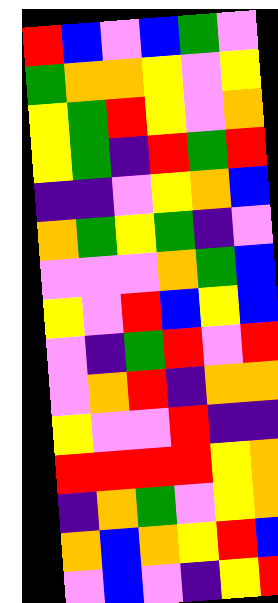[["red", "blue", "violet", "blue", "green", "violet"], ["green", "orange", "orange", "yellow", "violet", "yellow"], ["yellow", "green", "red", "yellow", "violet", "orange"], ["yellow", "green", "indigo", "red", "green", "red"], ["indigo", "indigo", "violet", "yellow", "orange", "blue"], ["orange", "green", "yellow", "green", "indigo", "violet"], ["violet", "violet", "violet", "orange", "green", "blue"], ["yellow", "violet", "red", "blue", "yellow", "blue"], ["violet", "indigo", "green", "red", "violet", "red"], ["violet", "orange", "red", "indigo", "orange", "orange"], ["yellow", "violet", "violet", "red", "indigo", "indigo"], ["red", "red", "red", "red", "yellow", "orange"], ["indigo", "orange", "green", "violet", "yellow", "orange"], ["orange", "blue", "orange", "yellow", "red", "blue"], ["violet", "blue", "violet", "indigo", "yellow", "red"]]